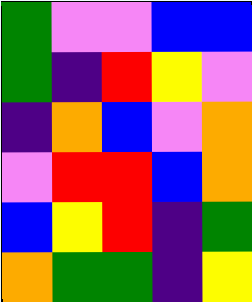[["green", "violet", "violet", "blue", "blue"], ["green", "indigo", "red", "yellow", "violet"], ["indigo", "orange", "blue", "violet", "orange"], ["violet", "red", "red", "blue", "orange"], ["blue", "yellow", "red", "indigo", "green"], ["orange", "green", "green", "indigo", "yellow"]]